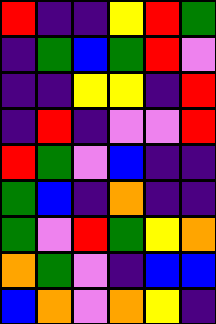[["red", "indigo", "indigo", "yellow", "red", "green"], ["indigo", "green", "blue", "green", "red", "violet"], ["indigo", "indigo", "yellow", "yellow", "indigo", "red"], ["indigo", "red", "indigo", "violet", "violet", "red"], ["red", "green", "violet", "blue", "indigo", "indigo"], ["green", "blue", "indigo", "orange", "indigo", "indigo"], ["green", "violet", "red", "green", "yellow", "orange"], ["orange", "green", "violet", "indigo", "blue", "blue"], ["blue", "orange", "violet", "orange", "yellow", "indigo"]]